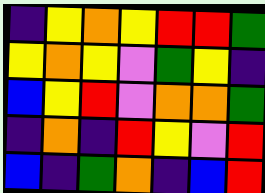[["indigo", "yellow", "orange", "yellow", "red", "red", "green"], ["yellow", "orange", "yellow", "violet", "green", "yellow", "indigo"], ["blue", "yellow", "red", "violet", "orange", "orange", "green"], ["indigo", "orange", "indigo", "red", "yellow", "violet", "red"], ["blue", "indigo", "green", "orange", "indigo", "blue", "red"]]